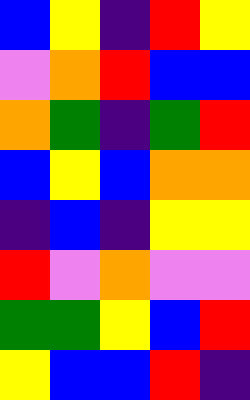[["blue", "yellow", "indigo", "red", "yellow"], ["violet", "orange", "red", "blue", "blue"], ["orange", "green", "indigo", "green", "red"], ["blue", "yellow", "blue", "orange", "orange"], ["indigo", "blue", "indigo", "yellow", "yellow"], ["red", "violet", "orange", "violet", "violet"], ["green", "green", "yellow", "blue", "red"], ["yellow", "blue", "blue", "red", "indigo"]]